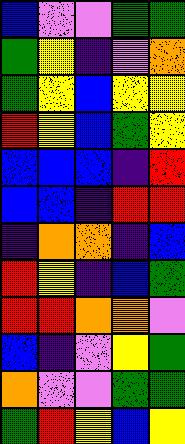[["blue", "violet", "violet", "green", "green"], ["green", "yellow", "indigo", "violet", "orange"], ["green", "yellow", "blue", "yellow", "yellow"], ["red", "yellow", "blue", "green", "yellow"], ["blue", "blue", "blue", "indigo", "red"], ["blue", "blue", "indigo", "red", "red"], ["indigo", "orange", "orange", "indigo", "blue"], ["red", "yellow", "indigo", "blue", "green"], ["red", "red", "orange", "orange", "violet"], ["blue", "indigo", "violet", "yellow", "green"], ["orange", "violet", "violet", "green", "green"], ["green", "red", "yellow", "blue", "yellow"]]